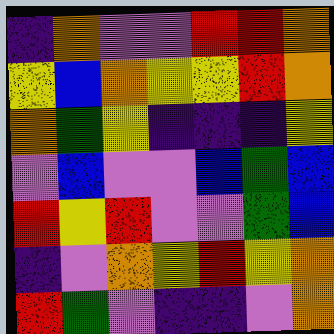[["indigo", "orange", "violet", "violet", "red", "red", "orange"], ["yellow", "blue", "orange", "yellow", "yellow", "red", "orange"], ["orange", "green", "yellow", "indigo", "indigo", "indigo", "yellow"], ["violet", "blue", "violet", "violet", "blue", "green", "blue"], ["red", "yellow", "red", "violet", "violet", "green", "blue"], ["indigo", "violet", "orange", "yellow", "red", "yellow", "orange"], ["red", "green", "violet", "indigo", "indigo", "violet", "orange"]]